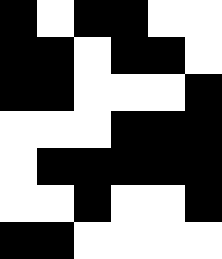[["black", "white", "black", "black", "white", "white"], ["black", "black", "white", "black", "black", "white"], ["black", "black", "white", "white", "white", "black"], ["white", "white", "white", "black", "black", "black"], ["white", "black", "black", "black", "black", "black"], ["white", "white", "black", "white", "white", "black"], ["black", "black", "white", "white", "white", "white"]]